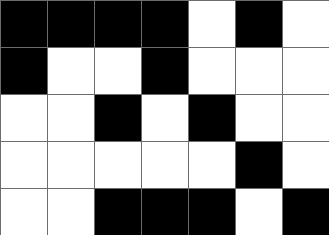[["black", "black", "black", "black", "white", "black", "white"], ["black", "white", "white", "black", "white", "white", "white"], ["white", "white", "black", "white", "black", "white", "white"], ["white", "white", "white", "white", "white", "black", "white"], ["white", "white", "black", "black", "black", "white", "black"]]